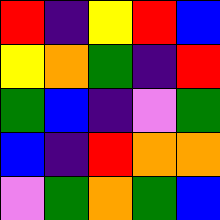[["red", "indigo", "yellow", "red", "blue"], ["yellow", "orange", "green", "indigo", "red"], ["green", "blue", "indigo", "violet", "green"], ["blue", "indigo", "red", "orange", "orange"], ["violet", "green", "orange", "green", "blue"]]